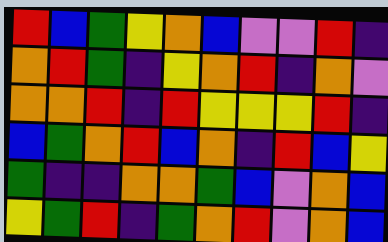[["red", "blue", "green", "yellow", "orange", "blue", "violet", "violet", "red", "indigo"], ["orange", "red", "green", "indigo", "yellow", "orange", "red", "indigo", "orange", "violet"], ["orange", "orange", "red", "indigo", "red", "yellow", "yellow", "yellow", "red", "indigo"], ["blue", "green", "orange", "red", "blue", "orange", "indigo", "red", "blue", "yellow"], ["green", "indigo", "indigo", "orange", "orange", "green", "blue", "violet", "orange", "blue"], ["yellow", "green", "red", "indigo", "green", "orange", "red", "violet", "orange", "blue"]]